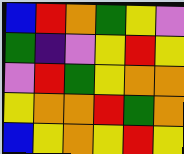[["blue", "red", "orange", "green", "yellow", "violet"], ["green", "indigo", "violet", "yellow", "red", "yellow"], ["violet", "red", "green", "yellow", "orange", "orange"], ["yellow", "orange", "orange", "red", "green", "orange"], ["blue", "yellow", "orange", "yellow", "red", "yellow"]]